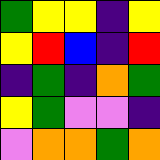[["green", "yellow", "yellow", "indigo", "yellow"], ["yellow", "red", "blue", "indigo", "red"], ["indigo", "green", "indigo", "orange", "green"], ["yellow", "green", "violet", "violet", "indigo"], ["violet", "orange", "orange", "green", "orange"]]